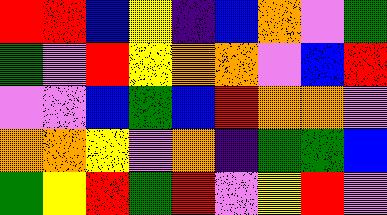[["red", "red", "blue", "yellow", "indigo", "blue", "orange", "violet", "green"], ["green", "violet", "red", "yellow", "orange", "orange", "violet", "blue", "red"], ["violet", "violet", "blue", "green", "blue", "red", "orange", "orange", "violet"], ["orange", "orange", "yellow", "violet", "orange", "indigo", "green", "green", "blue"], ["green", "yellow", "red", "green", "red", "violet", "yellow", "red", "violet"]]